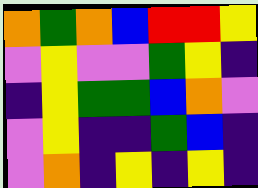[["orange", "green", "orange", "blue", "red", "red", "yellow"], ["violet", "yellow", "violet", "violet", "green", "yellow", "indigo"], ["indigo", "yellow", "green", "green", "blue", "orange", "violet"], ["violet", "yellow", "indigo", "indigo", "green", "blue", "indigo"], ["violet", "orange", "indigo", "yellow", "indigo", "yellow", "indigo"]]